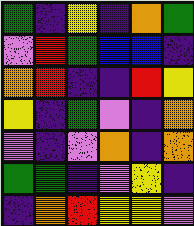[["green", "indigo", "yellow", "indigo", "orange", "green"], ["violet", "red", "green", "blue", "blue", "indigo"], ["orange", "red", "indigo", "indigo", "red", "yellow"], ["yellow", "indigo", "green", "violet", "indigo", "orange"], ["violet", "indigo", "violet", "orange", "indigo", "orange"], ["green", "green", "indigo", "violet", "yellow", "indigo"], ["indigo", "orange", "red", "yellow", "yellow", "violet"]]